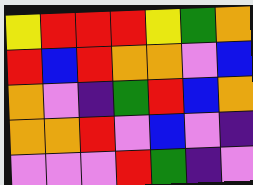[["yellow", "red", "red", "red", "yellow", "green", "orange"], ["red", "blue", "red", "orange", "orange", "violet", "blue"], ["orange", "violet", "indigo", "green", "red", "blue", "orange"], ["orange", "orange", "red", "violet", "blue", "violet", "indigo"], ["violet", "violet", "violet", "red", "green", "indigo", "violet"]]